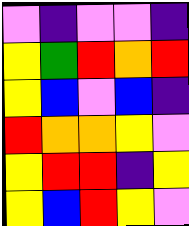[["violet", "indigo", "violet", "violet", "indigo"], ["yellow", "green", "red", "orange", "red"], ["yellow", "blue", "violet", "blue", "indigo"], ["red", "orange", "orange", "yellow", "violet"], ["yellow", "red", "red", "indigo", "yellow"], ["yellow", "blue", "red", "yellow", "violet"]]